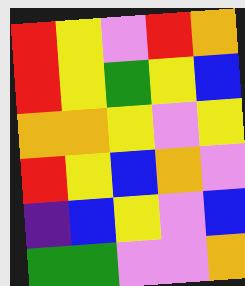[["red", "yellow", "violet", "red", "orange"], ["red", "yellow", "green", "yellow", "blue"], ["orange", "orange", "yellow", "violet", "yellow"], ["red", "yellow", "blue", "orange", "violet"], ["indigo", "blue", "yellow", "violet", "blue"], ["green", "green", "violet", "violet", "orange"]]